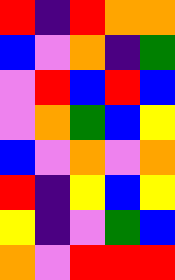[["red", "indigo", "red", "orange", "orange"], ["blue", "violet", "orange", "indigo", "green"], ["violet", "red", "blue", "red", "blue"], ["violet", "orange", "green", "blue", "yellow"], ["blue", "violet", "orange", "violet", "orange"], ["red", "indigo", "yellow", "blue", "yellow"], ["yellow", "indigo", "violet", "green", "blue"], ["orange", "violet", "red", "red", "red"]]